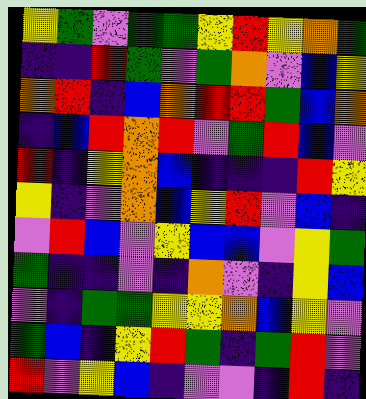[["yellow", "green", "violet", "green", "green", "yellow", "red", "yellow", "orange", "green"], ["indigo", "indigo", "red", "green", "violet", "green", "orange", "violet", "blue", "yellow"], ["orange", "red", "indigo", "blue", "orange", "red", "red", "green", "blue", "orange"], ["indigo", "blue", "red", "orange", "red", "violet", "green", "red", "blue", "violet"], ["red", "indigo", "yellow", "orange", "blue", "indigo", "indigo", "indigo", "red", "yellow"], ["yellow", "indigo", "violet", "orange", "blue", "yellow", "red", "violet", "blue", "indigo"], ["violet", "red", "blue", "violet", "yellow", "blue", "blue", "violet", "yellow", "green"], ["green", "indigo", "indigo", "violet", "indigo", "orange", "violet", "indigo", "yellow", "blue"], ["violet", "indigo", "green", "green", "yellow", "yellow", "orange", "blue", "yellow", "violet"], ["green", "blue", "indigo", "yellow", "red", "green", "indigo", "green", "red", "violet"], ["red", "violet", "yellow", "blue", "indigo", "violet", "violet", "indigo", "red", "indigo"]]